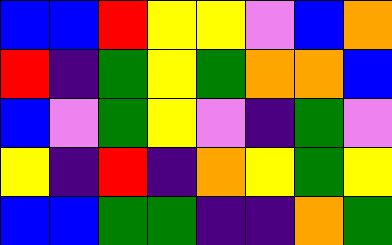[["blue", "blue", "red", "yellow", "yellow", "violet", "blue", "orange"], ["red", "indigo", "green", "yellow", "green", "orange", "orange", "blue"], ["blue", "violet", "green", "yellow", "violet", "indigo", "green", "violet"], ["yellow", "indigo", "red", "indigo", "orange", "yellow", "green", "yellow"], ["blue", "blue", "green", "green", "indigo", "indigo", "orange", "green"]]